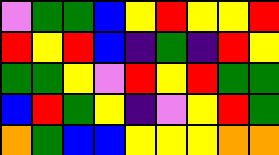[["violet", "green", "green", "blue", "yellow", "red", "yellow", "yellow", "red"], ["red", "yellow", "red", "blue", "indigo", "green", "indigo", "red", "yellow"], ["green", "green", "yellow", "violet", "red", "yellow", "red", "green", "green"], ["blue", "red", "green", "yellow", "indigo", "violet", "yellow", "red", "green"], ["orange", "green", "blue", "blue", "yellow", "yellow", "yellow", "orange", "orange"]]